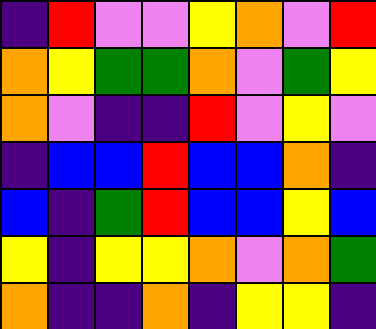[["indigo", "red", "violet", "violet", "yellow", "orange", "violet", "red"], ["orange", "yellow", "green", "green", "orange", "violet", "green", "yellow"], ["orange", "violet", "indigo", "indigo", "red", "violet", "yellow", "violet"], ["indigo", "blue", "blue", "red", "blue", "blue", "orange", "indigo"], ["blue", "indigo", "green", "red", "blue", "blue", "yellow", "blue"], ["yellow", "indigo", "yellow", "yellow", "orange", "violet", "orange", "green"], ["orange", "indigo", "indigo", "orange", "indigo", "yellow", "yellow", "indigo"]]